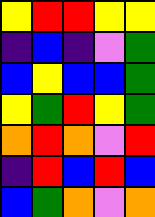[["yellow", "red", "red", "yellow", "yellow"], ["indigo", "blue", "indigo", "violet", "green"], ["blue", "yellow", "blue", "blue", "green"], ["yellow", "green", "red", "yellow", "green"], ["orange", "red", "orange", "violet", "red"], ["indigo", "red", "blue", "red", "blue"], ["blue", "green", "orange", "violet", "orange"]]